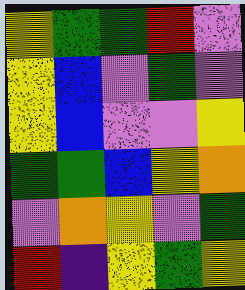[["yellow", "green", "green", "red", "violet"], ["yellow", "blue", "violet", "green", "violet"], ["yellow", "blue", "violet", "violet", "yellow"], ["green", "green", "blue", "yellow", "orange"], ["violet", "orange", "yellow", "violet", "green"], ["red", "indigo", "yellow", "green", "yellow"]]